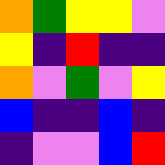[["orange", "green", "yellow", "yellow", "violet"], ["yellow", "indigo", "red", "indigo", "indigo"], ["orange", "violet", "green", "violet", "yellow"], ["blue", "indigo", "indigo", "blue", "indigo"], ["indigo", "violet", "violet", "blue", "red"]]